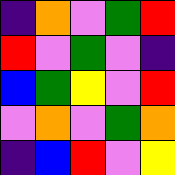[["indigo", "orange", "violet", "green", "red"], ["red", "violet", "green", "violet", "indigo"], ["blue", "green", "yellow", "violet", "red"], ["violet", "orange", "violet", "green", "orange"], ["indigo", "blue", "red", "violet", "yellow"]]